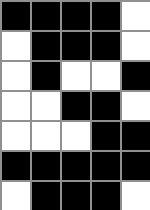[["black", "black", "black", "black", "white"], ["white", "black", "black", "black", "white"], ["white", "black", "white", "white", "black"], ["white", "white", "black", "black", "white"], ["white", "white", "white", "black", "black"], ["black", "black", "black", "black", "black"], ["white", "black", "black", "black", "white"]]